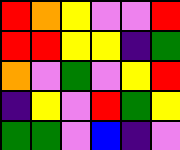[["red", "orange", "yellow", "violet", "violet", "red"], ["red", "red", "yellow", "yellow", "indigo", "green"], ["orange", "violet", "green", "violet", "yellow", "red"], ["indigo", "yellow", "violet", "red", "green", "yellow"], ["green", "green", "violet", "blue", "indigo", "violet"]]